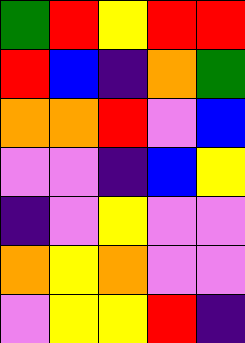[["green", "red", "yellow", "red", "red"], ["red", "blue", "indigo", "orange", "green"], ["orange", "orange", "red", "violet", "blue"], ["violet", "violet", "indigo", "blue", "yellow"], ["indigo", "violet", "yellow", "violet", "violet"], ["orange", "yellow", "orange", "violet", "violet"], ["violet", "yellow", "yellow", "red", "indigo"]]